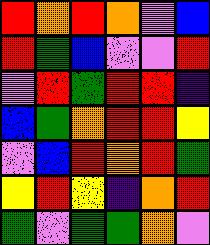[["red", "orange", "red", "orange", "violet", "blue"], ["red", "green", "blue", "violet", "violet", "red"], ["violet", "red", "green", "red", "red", "indigo"], ["blue", "green", "orange", "red", "red", "yellow"], ["violet", "blue", "red", "orange", "red", "green"], ["yellow", "red", "yellow", "indigo", "orange", "red"], ["green", "violet", "green", "green", "orange", "violet"]]